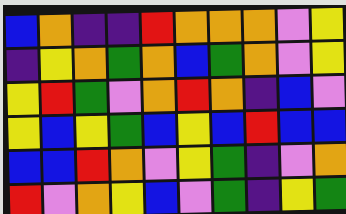[["blue", "orange", "indigo", "indigo", "red", "orange", "orange", "orange", "violet", "yellow"], ["indigo", "yellow", "orange", "green", "orange", "blue", "green", "orange", "violet", "yellow"], ["yellow", "red", "green", "violet", "orange", "red", "orange", "indigo", "blue", "violet"], ["yellow", "blue", "yellow", "green", "blue", "yellow", "blue", "red", "blue", "blue"], ["blue", "blue", "red", "orange", "violet", "yellow", "green", "indigo", "violet", "orange"], ["red", "violet", "orange", "yellow", "blue", "violet", "green", "indigo", "yellow", "green"]]